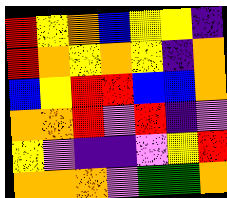[["red", "yellow", "orange", "blue", "yellow", "yellow", "indigo"], ["red", "orange", "yellow", "orange", "yellow", "indigo", "orange"], ["blue", "yellow", "red", "red", "blue", "blue", "orange"], ["orange", "orange", "red", "violet", "red", "indigo", "violet"], ["yellow", "violet", "indigo", "indigo", "violet", "yellow", "red"], ["orange", "orange", "orange", "violet", "green", "green", "orange"]]